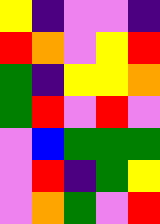[["yellow", "indigo", "violet", "violet", "indigo"], ["red", "orange", "violet", "yellow", "red"], ["green", "indigo", "yellow", "yellow", "orange"], ["green", "red", "violet", "red", "violet"], ["violet", "blue", "green", "green", "green"], ["violet", "red", "indigo", "green", "yellow"], ["violet", "orange", "green", "violet", "red"]]